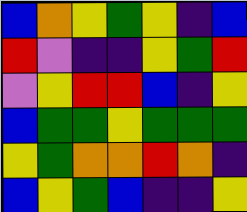[["blue", "orange", "yellow", "green", "yellow", "indigo", "blue"], ["red", "violet", "indigo", "indigo", "yellow", "green", "red"], ["violet", "yellow", "red", "red", "blue", "indigo", "yellow"], ["blue", "green", "green", "yellow", "green", "green", "green"], ["yellow", "green", "orange", "orange", "red", "orange", "indigo"], ["blue", "yellow", "green", "blue", "indigo", "indigo", "yellow"]]